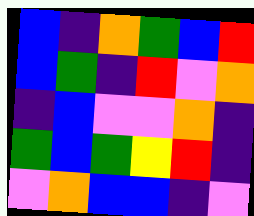[["blue", "indigo", "orange", "green", "blue", "red"], ["blue", "green", "indigo", "red", "violet", "orange"], ["indigo", "blue", "violet", "violet", "orange", "indigo"], ["green", "blue", "green", "yellow", "red", "indigo"], ["violet", "orange", "blue", "blue", "indigo", "violet"]]